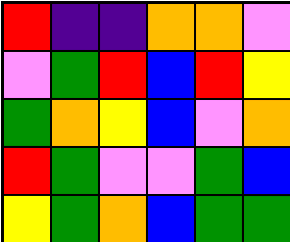[["red", "indigo", "indigo", "orange", "orange", "violet"], ["violet", "green", "red", "blue", "red", "yellow"], ["green", "orange", "yellow", "blue", "violet", "orange"], ["red", "green", "violet", "violet", "green", "blue"], ["yellow", "green", "orange", "blue", "green", "green"]]